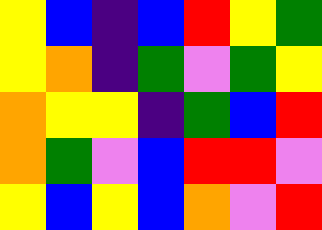[["yellow", "blue", "indigo", "blue", "red", "yellow", "green"], ["yellow", "orange", "indigo", "green", "violet", "green", "yellow"], ["orange", "yellow", "yellow", "indigo", "green", "blue", "red"], ["orange", "green", "violet", "blue", "red", "red", "violet"], ["yellow", "blue", "yellow", "blue", "orange", "violet", "red"]]